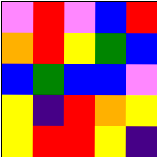[["violet", "red", "violet", "blue", "red"], ["orange", "red", "yellow", "green", "blue"], ["blue", "green", "blue", "blue", "violet"], ["yellow", "indigo", "red", "orange", "yellow"], ["yellow", "red", "red", "yellow", "indigo"]]